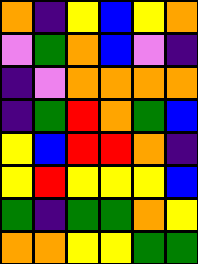[["orange", "indigo", "yellow", "blue", "yellow", "orange"], ["violet", "green", "orange", "blue", "violet", "indigo"], ["indigo", "violet", "orange", "orange", "orange", "orange"], ["indigo", "green", "red", "orange", "green", "blue"], ["yellow", "blue", "red", "red", "orange", "indigo"], ["yellow", "red", "yellow", "yellow", "yellow", "blue"], ["green", "indigo", "green", "green", "orange", "yellow"], ["orange", "orange", "yellow", "yellow", "green", "green"]]